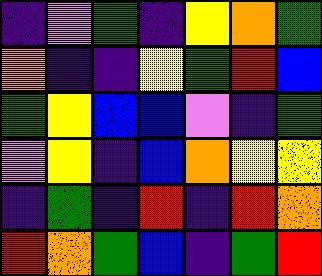[["indigo", "violet", "green", "indigo", "yellow", "orange", "green"], ["orange", "indigo", "indigo", "yellow", "green", "red", "blue"], ["green", "yellow", "blue", "blue", "violet", "indigo", "green"], ["violet", "yellow", "indigo", "blue", "orange", "yellow", "yellow"], ["indigo", "green", "indigo", "red", "indigo", "red", "orange"], ["red", "orange", "green", "blue", "indigo", "green", "red"]]